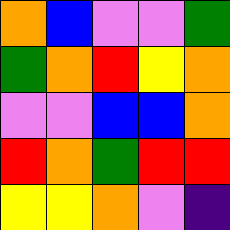[["orange", "blue", "violet", "violet", "green"], ["green", "orange", "red", "yellow", "orange"], ["violet", "violet", "blue", "blue", "orange"], ["red", "orange", "green", "red", "red"], ["yellow", "yellow", "orange", "violet", "indigo"]]